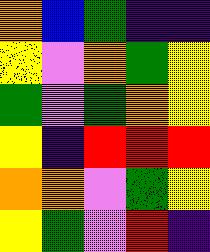[["orange", "blue", "green", "indigo", "indigo"], ["yellow", "violet", "orange", "green", "yellow"], ["green", "violet", "green", "orange", "yellow"], ["yellow", "indigo", "red", "red", "red"], ["orange", "orange", "violet", "green", "yellow"], ["yellow", "green", "violet", "red", "indigo"]]